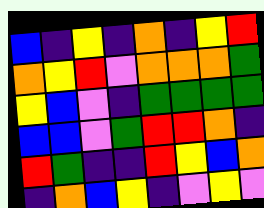[["blue", "indigo", "yellow", "indigo", "orange", "indigo", "yellow", "red"], ["orange", "yellow", "red", "violet", "orange", "orange", "orange", "green"], ["yellow", "blue", "violet", "indigo", "green", "green", "green", "green"], ["blue", "blue", "violet", "green", "red", "red", "orange", "indigo"], ["red", "green", "indigo", "indigo", "red", "yellow", "blue", "orange"], ["indigo", "orange", "blue", "yellow", "indigo", "violet", "yellow", "violet"]]